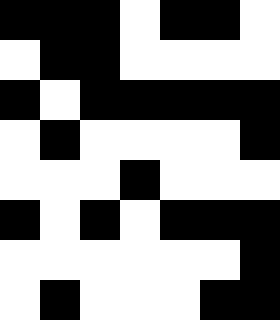[["black", "black", "black", "white", "black", "black", "white"], ["white", "black", "black", "white", "white", "white", "white"], ["black", "white", "black", "black", "black", "black", "black"], ["white", "black", "white", "white", "white", "white", "black"], ["white", "white", "white", "black", "white", "white", "white"], ["black", "white", "black", "white", "black", "black", "black"], ["white", "white", "white", "white", "white", "white", "black"], ["white", "black", "white", "white", "white", "black", "black"]]